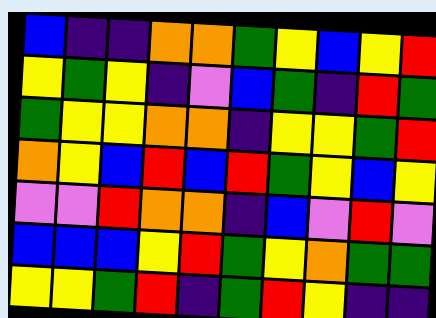[["blue", "indigo", "indigo", "orange", "orange", "green", "yellow", "blue", "yellow", "red"], ["yellow", "green", "yellow", "indigo", "violet", "blue", "green", "indigo", "red", "green"], ["green", "yellow", "yellow", "orange", "orange", "indigo", "yellow", "yellow", "green", "red"], ["orange", "yellow", "blue", "red", "blue", "red", "green", "yellow", "blue", "yellow"], ["violet", "violet", "red", "orange", "orange", "indigo", "blue", "violet", "red", "violet"], ["blue", "blue", "blue", "yellow", "red", "green", "yellow", "orange", "green", "green"], ["yellow", "yellow", "green", "red", "indigo", "green", "red", "yellow", "indigo", "indigo"]]